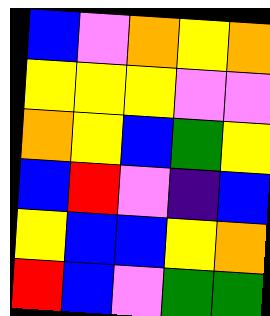[["blue", "violet", "orange", "yellow", "orange"], ["yellow", "yellow", "yellow", "violet", "violet"], ["orange", "yellow", "blue", "green", "yellow"], ["blue", "red", "violet", "indigo", "blue"], ["yellow", "blue", "blue", "yellow", "orange"], ["red", "blue", "violet", "green", "green"]]